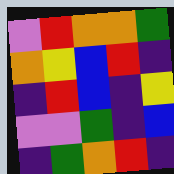[["violet", "red", "orange", "orange", "green"], ["orange", "yellow", "blue", "red", "indigo"], ["indigo", "red", "blue", "indigo", "yellow"], ["violet", "violet", "green", "indigo", "blue"], ["indigo", "green", "orange", "red", "indigo"]]